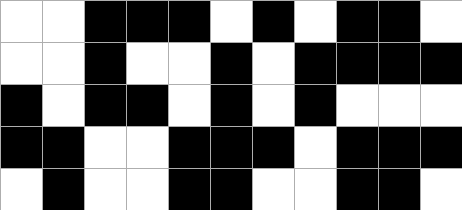[["white", "white", "black", "black", "black", "white", "black", "white", "black", "black", "white"], ["white", "white", "black", "white", "white", "black", "white", "black", "black", "black", "black"], ["black", "white", "black", "black", "white", "black", "white", "black", "white", "white", "white"], ["black", "black", "white", "white", "black", "black", "black", "white", "black", "black", "black"], ["white", "black", "white", "white", "black", "black", "white", "white", "black", "black", "white"]]